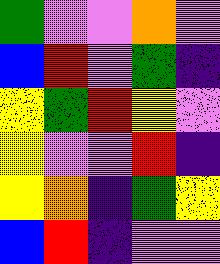[["green", "violet", "violet", "orange", "violet"], ["blue", "red", "violet", "green", "indigo"], ["yellow", "green", "red", "yellow", "violet"], ["yellow", "violet", "violet", "red", "indigo"], ["yellow", "orange", "indigo", "green", "yellow"], ["blue", "red", "indigo", "violet", "violet"]]